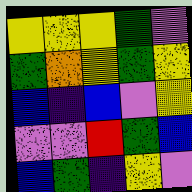[["yellow", "yellow", "yellow", "green", "violet"], ["green", "orange", "yellow", "green", "yellow"], ["blue", "indigo", "blue", "violet", "yellow"], ["violet", "violet", "red", "green", "blue"], ["blue", "green", "indigo", "yellow", "violet"]]